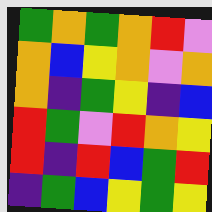[["green", "orange", "green", "orange", "red", "violet"], ["orange", "blue", "yellow", "orange", "violet", "orange"], ["orange", "indigo", "green", "yellow", "indigo", "blue"], ["red", "green", "violet", "red", "orange", "yellow"], ["red", "indigo", "red", "blue", "green", "red"], ["indigo", "green", "blue", "yellow", "green", "yellow"]]